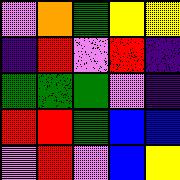[["violet", "orange", "green", "yellow", "yellow"], ["indigo", "red", "violet", "red", "indigo"], ["green", "green", "green", "violet", "indigo"], ["red", "red", "green", "blue", "blue"], ["violet", "red", "violet", "blue", "yellow"]]